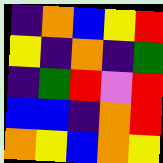[["indigo", "orange", "blue", "yellow", "red"], ["yellow", "indigo", "orange", "indigo", "green"], ["indigo", "green", "red", "violet", "red"], ["blue", "blue", "indigo", "orange", "red"], ["orange", "yellow", "blue", "orange", "yellow"]]